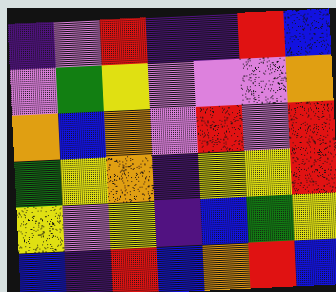[["indigo", "violet", "red", "indigo", "indigo", "red", "blue"], ["violet", "green", "yellow", "violet", "violet", "violet", "orange"], ["orange", "blue", "orange", "violet", "red", "violet", "red"], ["green", "yellow", "orange", "indigo", "yellow", "yellow", "red"], ["yellow", "violet", "yellow", "indigo", "blue", "green", "yellow"], ["blue", "indigo", "red", "blue", "orange", "red", "blue"]]